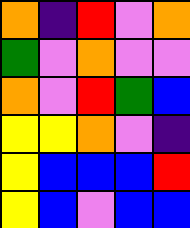[["orange", "indigo", "red", "violet", "orange"], ["green", "violet", "orange", "violet", "violet"], ["orange", "violet", "red", "green", "blue"], ["yellow", "yellow", "orange", "violet", "indigo"], ["yellow", "blue", "blue", "blue", "red"], ["yellow", "blue", "violet", "blue", "blue"]]